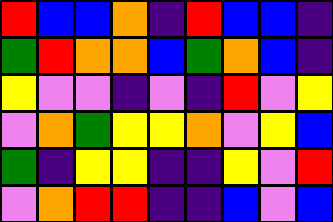[["red", "blue", "blue", "orange", "indigo", "red", "blue", "blue", "indigo"], ["green", "red", "orange", "orange", "blue", "green", "orange", "blue", "indigo"], ["yellow", "violet", "violet", "indigo", "violet", "indigo", "red", "violet", "yellow"], ["violet", "orange", "green", "yellow", "yellow", "orange", "violet", "yellow", "blue"], ["green", "indigo", "yellow", "yellow", "indigo", "indigo", "yellow", "violet", "red"], ["violet", "orange", "red", "red", "indigo", "indigo", "blue", "violet", "blue"]]